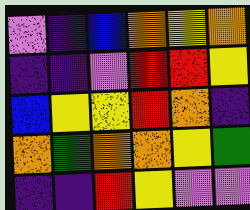[["violet", "indigo", "blue", "orange", "yellow", "orange"], ["indigo", "indigo", "violet", "red", "red", "yellow"], ["blue", "yellow", "yellow", "red", "orange", "indigo"], ["orange", "green", "orange", "orange", "yellow", "green"], ["indigo", "indigo", "red", "yellow", "violet", "violet"]]